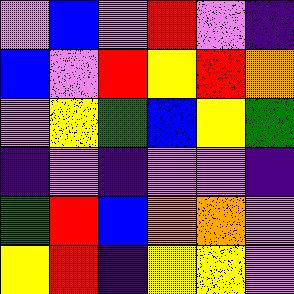[["violet", "blue", "violet", "red", "violet", "indigo"], ["blue", "violet", "red", "yellow", "red", "orange"], ["violet", "yellow", "green", "blue", "yellow", "green"], ["indigo", "violet", "indigo", "violet", "violet", "indigo"], ["green", "red", "blue", "orange", "orange", "violet"], ["yellow", "red", "indigo", "yellow", "yellow", "violet"]]